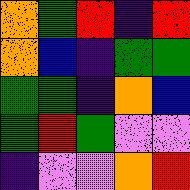[["orange", "green", "red", "indigo", "red"], ["orange", "blue", "indigo", "green", "green"], ["green", "green", "indigo", "orange", "blue"], ["green", "red", "green", "violet", "violet"], ["indigo", "violet", "violet", "orange", "red"]]